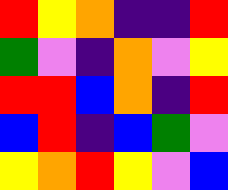[["red", "yellow", "orange", "indigo", "indigo", "red"], ["green", "violet", "indigo", "orange", "violet", "yellow"], ["red", "red", "blue", "orange", "indigo", "red"], ["blue", "red", "indigo", "blue", "green", "violet"], ["yellow", "orange", "red", "yellow", "violet", "blue"]]